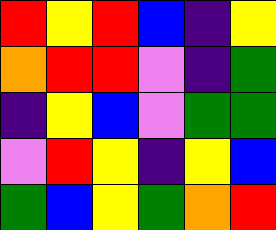[["red", "yellow", "red", "blue", "indigo", "yellow"], ["orange", "red", "red", "violet", "indigo", "green"], ["indigo", "yellow", "blue", "violet", "green", "green"], ["violet", "red", "yellow", "indigo", "yellow", "blue"], ["green", "blue", "yellow", "green", "orange", "red"]]